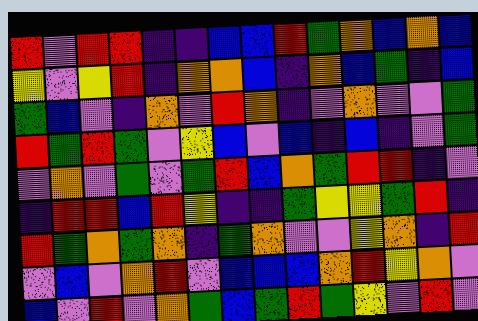[["red", "violet", "red", "red", "indigo", "indigo", "blue", "blue", "red", "green", "orange", "blue", "orange", "blue"], ["yellow", "violet", "yellow", "red", "indigo", "orange", "orange", "blue", "indigo", "orange", "blue", "green", "indigo", "blue"], ["green", "blue", "violet", "indigo", "orange", "violet", "red", "orange", "indigo", "violet", "orange", "violet", "violet", "green"], ["red", "green", "red", "green", "violet", "yellow", "blue", "violet", "blue", "indigo", "blue", "indigo", "violet", "green"], ["violet", "orange", "violet", "green", "violet", "green", "red", "blue", "orange", "green", "red", "red", "indigo", "violet"], ["indigo", "red", "red", "blue", "red", "yellow", "indigo", "indigo", "green", "yellow", "yellow", "green", "red", "indigo"], ["red", "green", "orange", "green", "orange", "indigo", "green", "orange", "violet", "violet", "yellow", "orange", "indigo", "red"], ["violet", "blue", "violet", "orange", "red", "violet", "blue", "blue", "blue", "orange", "red", "yellow", "orange", "violet"], ["blue", "violet", "red", "violet", "orange", "green", "blue", "green", "red", "green", "yellow", "violet", "red", "violet"]]